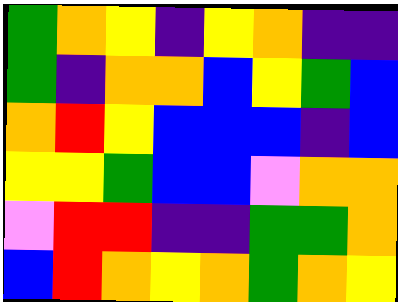[["green", "orange", "yellow", "indigo", "yellow", "orange", "indigo", "indigo"], ["green", "indigo", "orange", "orange", "blue", "yellow", "green", "blue"], ["orange", "red", "yellow", "blue", "blue", "blue", "indigo", "blue"], ["yellow", "yellow", "green", "blue", "blue", "violet", "orange", "orange"], ["violet", "red", "red", "indigo", "indigo", "green", "green", "orange"], ["blue", "red", "orange", "yellow", "orange", "green", "orange", "yellow"]]